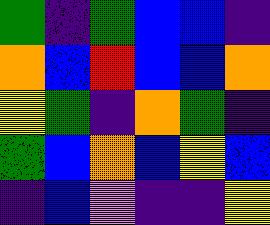[["green", "indigo", "green", "blue", "blue", "indigo"], ["orange", "blue", "red", "blue", "blue", "orange"], ["yellow", "green", "indigo", "orange", "green", "indigo"], ["green", "blue", "orange", "blue", "yellow", "blue"], ["indigo", "blue", "violet", "indigo", "indigo", "yellow"]]